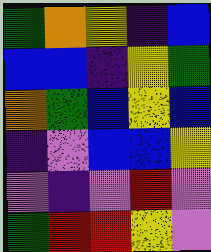[["green", "orange", "yellow", "indigo", "blue"], ["blue", "blue", "indigo", "yellow", "green"], ["orange", "green", "blue", "yellow", "blue"], ["indigo", "violet", "blue", "blue", "yellow"], ["violet", "indigo", "violet", "red", "violet"], ["green", "red", "red", "yellow", "violet"]]